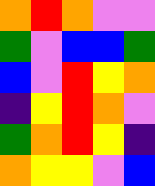[["orange", "red", "orange", "violet", "violet"], ["green", "violet", "blue", "blue", "green"], ["blue", "violet", "red", "yellow", "orange"], ["indigo", "yellow", "red", "orange", "violet"], ["green", "orange", "red", "yellow", "indigo"], ["orange", "yellow", "yellow", "violet", "blue"]]